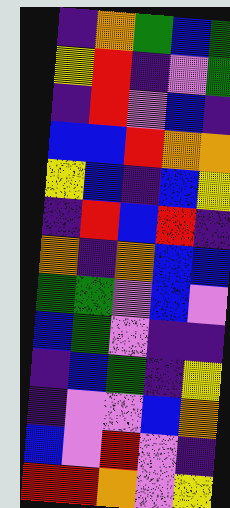[["indigo", "orange", "green", "blue", "green"], ["yellow", "red", "indigo", "violet", "green"], ["indigo", "red", "violet", "blue", "indigo"], ["blue", "blue", "red", "orange", "orange"], ["yellow", "blue", "indigo", "blue", "yellow"], ["indigo", "red", "blue", "red", "indigo"], ["orange", "indigo", "orange", "blue", "blue"], ["green", "green", "violet", "blue", "violet"], ["blue", "green", "violet", "indigo", "indigo"], ["indigo", "blue", "green", "indigo", "yellow"], ["indigo", "violet", "violet", "blue", "orange"], ["blue", "violet", "red", "violet", "indigo"], ["red", "red", "orange", "violet", "yellow"]]